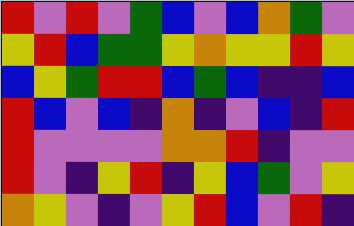[["red", "violet", "red", "violet", "green", "blue", "violet", "blue", "orange", "green", "violet"], ["yellow", "red", "blue", "green", "green", "yellow", "orange", "yellow", "yellow", "red", "yellow"], ["blue", "yellow", "green", "red", "red", "blue", "green", "blue", "indigo", "indigo", "blue"], ["red", "blue", "violet", "blue", "indigo", "orange", "indigo", "violet", "blue", "indigo", "red"], ["red", "violet", "violet", "violet", "violet", "orange", "orange", "red", "indigo", "violet", "violet"], ["red", "violet", "indigo", "yellow", "red", "indigo", "yellow", "blue", "green", "violet", "yellow"], ["orange", "yellow", "violet", "indigo", "violet", "yellow", "red", "blue", "violet", "red", "indigo"]]